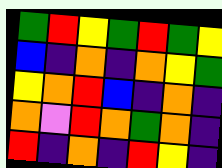[["green", "red", "yellow", "green", "red", "green", "yellow"], ["blue", "indigo", "orange", "indigo", "orange", "yellow", "green"], ["yellow", "orange", "red", "blue", "indigo", "orange", "indigo"], ["orange", "violet", "red", "orange", "green", "orange", "indigo"], ["red", "indigo", "orange", "indigo", "red", "yellow", "indigo"]]